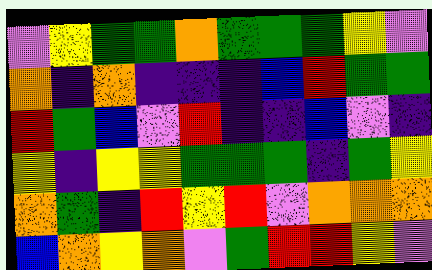[["violet", "yellow", "green", "green", "orange", "green", "green", "green", "yellow", "violet"], ["orange", "indigo", "orange", "indigo", "indigo", "indigo", "blue", "red", "green", "green"], ["red", "green", "blue", "violet", "red", "indigo", "indigo", "blue", "violet", "indigo"], ["yellow", "indigo", "yellow", "yellow", "green", "green", "green", "indigo", "green", "yellow"], ["orange", "green", "indigo", "red", "yellow", "red", "violet", "orange", "orange", "orange"], ["blue", "orange", "yellow", "orange", "violet", "green", "red", "red", "yellow", "violet"]]